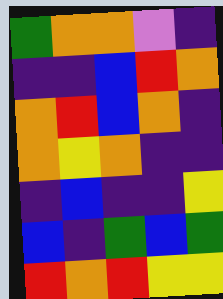[["green", "orange", "orange", "violet", "indigo"], ["indigo", "indigo", "blue", "red", "orange"], ["orange", "red", "blue", "orange", "indigo"], ["orange", "yellow", "orange", "indigo", "indigo"], ["indigo", "blue", "indigo", "indigo", "yellow"], ["blue", "indigo", "green", "blue", "green"], ["red", "orange", "red", "yellow", "yellow"]]